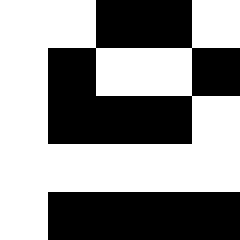[["white", "white", "black", "black", "white"], ["white", "black", "white", "white", "black"], ["white", "black", "black", "black", "white"], ["white", "white", "white", "white", "white"], ["white", "black", "black", "black", "black"]]